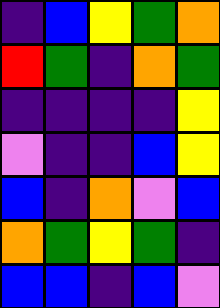[["indigo", "blue", "yellow", "green", "orange"], ["red", "green", "indigo", "orange", "green"], ["indigo", "indigo", "indigo", "indigo", "yellow"], ["violet", "indigo", "indigo", "blue", "yellow"], ["blue", "indigo", "orange", "violet", "blue"], ["orange", "green", "yellow", "green", "indigo"], ["blue", "blue", "indigo", "blue", "violet"]]